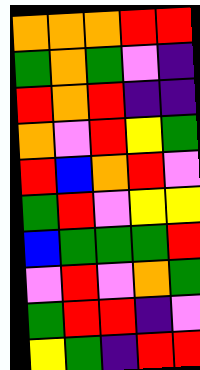[["orange", "orange", "orange", "red", "red"], ["green", "orange", "green", "violet", "indigo"], ["red", "orange", "red", "indigo", "indigo"], ["orange", "violet", "red", "yellow", "green"], ["red", "blue", "orange", "red", "violet"], ["green", "red", "violet", "yellow", "yellow"], ["blue", "green", "green", "green", "red"], ["violet", "red", "violet", "orange", "green"], ["green", "red", "red", "indigo", "violet"], ["yellow", "green", "indigo", "red", "red"]]